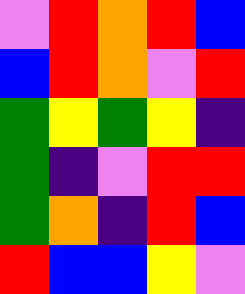[["violet", "red", "orange", "red", "blue"], ["blue", "red", "orange", "violet", "red"], ["green", "yellow", "green", "yellow", "indigo"], ["green", "indigo", "violet", "red", "red"], ["green", "orange", "indigo", "red", "blue"], ["red", "blue", "blue", "yellow", "violet"]]